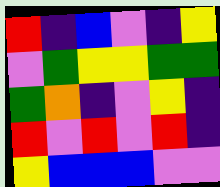[["red", "indigo", "blue", "violet", "indigo", "yellow"], ["violet", "green", "yellow", "yellow", "green", "green"], ["green", "orange", "indigo", "violet", "yellow", "indigo"], ["red", "violet", "red", "violet", "red", "indigo"], ["yellow", "blue", "blue", "blue", "violet", "violet"]]